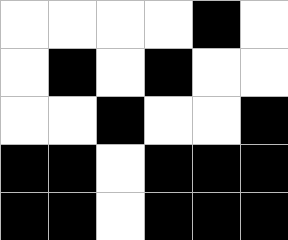[["white", "white", "white", "white", "black", "white"], ["white", "black", "white", "black", "white", "white"], ["white", "white", "black", "white", "white", "black"], ["black", "black", "white", "black", "black", "black"], ["black", "black", "white", "black", "black", "black"]]